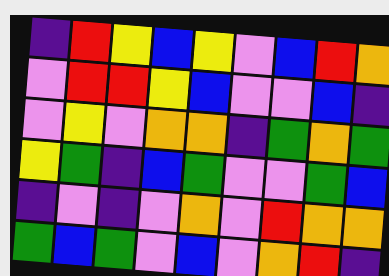[["indigo", "red", "yellow", "blue", "yellow", "violet", "blue", "red", "orange"], ["violet", "red", "red", "yellow", "blue", "violet", "violet", "blue", "indigo"], ["violet", "yellow", "violet", "orange", "orange", "indigo", "green", "orange", "green"], ["yellow", "green", "indigo", "blue", "green", "violet", "violet", "green", "blue"], ["indigo", "violet", "indigo", "violet", "orange", "violet", "red", "orange", "orange"], ["green", "blue", "green", "violet", "blue", "violet", "orange", "red", "indigo"]]